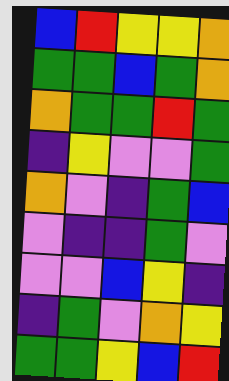[["blue", "red", "yellow", "yellow", "orange"], ["green", "green", "blue", "green", "orange"], ["orange", "green", "green", "red", "green"], ["indigo", "yellow", "violet", "violet", "green"], ["orange", "violet", "indigo", "green", "blue"], ["violet", "indigo", "indigo", "green", "violet"], ["violet", "violet", "blue", "yellow", "indigo"], ["indigo", "green", "violet", "orange", "yellow"], ["green", "green", "yellow", "blue", "red"]]